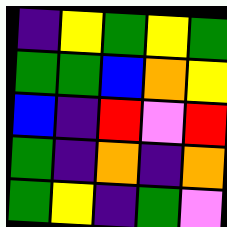[["indigo", "yellow", "green", "yellow", "green"], ["green", "green", "blue", "orange", "yellow"], ["blue", "indigo", "red", "violet", "red"], ["green", "indigo", "orange", "indigo", "orange"], ["green", "yellow", "indigo", "green", "violet"]]